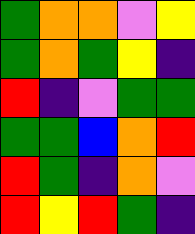[["green", "orange", "orange", "violet", "yellow"], ["green", "orange", "green", "yellow", "indigo"], ["red", "indigo", "violet", "green", "green"], ["green", "green", "blue", "orange", "red"], ["red", "green", "indigo", "orange", "violet"], ["red", "yellow", "red", "green", "indigo"]]